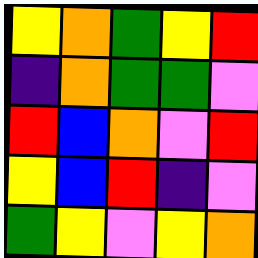[["yellow", "orange", "green", "yellow", "red"], ["indigo", "orange", "green", "green", "violet"], ["red", "blue", "orange", "violet", "red"], ["yellow", "blue", "red", "indigo", "violet"], ["green", "yellow", "violet", "yellow", "orange"]]